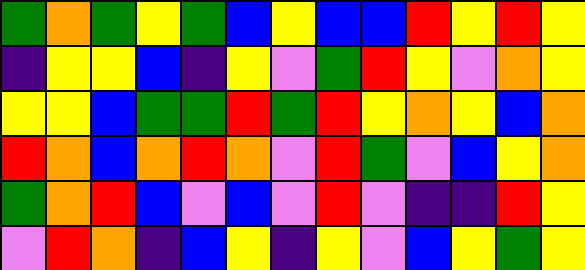[["green", "orange", "green", "yellow", "green", "blue", "yellow", "blue", "blue", "red", "yellow", "red", "yellow"], ["indigo", "yellow", "yellow", "blue", "indigo", "yellow", "violet", "green", "red", "yellow", "violet", "orange", "yellow"], ["yellow", "yellow", "blue", "green", "green", "red", "green", "red", "yellow", "orange", "yellow", "blue", "orange"], ["red", "orange", "blue", "orange", "red", "orange", "violet", "red", "green", "violet", "blue", "yellow", "orange"], ["green", "orange", "red", "blue", "violet", "blue", "violet", "red", "violet", "indigo", "indigo", "red", "yellow"], ["violet", "red", "orange", "indigo", "blue", "yellow", "indigo", "yellow", "violet", "blue", "yellow", "green", "yellow"]]